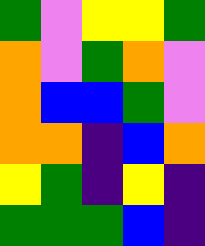[["green", "violet", "yellow", "yellow", "green"], ["orange", "violet", "green", "orange", "violet"], ["orange", "blue", "blue", "green", "violet"], ["orange", "orange", "indigo", "blue", "orange"], ["yellow", "green", "indigo", "yellow", "indigo"], ["green", "green", "green", "blue", "indigo"]]